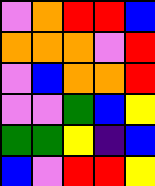[["violet", "orange", "red", "red", "blue"], ["orange", "orange", "orange", "violet", "red"], ["violet", "blue", "orange", "orange", "red"], ["violet", "violet", "green", "blue", "yellow"], ["green", "green", "yellow", "indigo", "blue"], ["blue", "violet", "red", "red", "yellow"]]